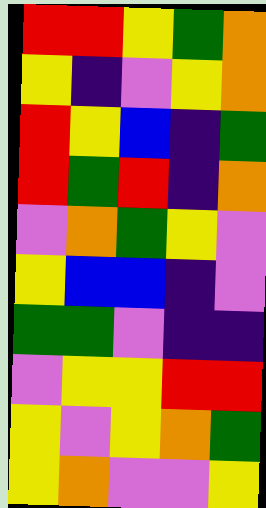[["red", "red", "yellow", "green", "orange"], ["yellow", "indigo", "violet", "yellow", "orange"], ["red", "yellow", "blue", "indigo", "green"], ["red", "green", "red", "indigo", "orange"], ["violet", "orange", "green", "yellow", "violet"], ["yellow", "blue", "blue", "indigo", "violet"], ["green", "green", "violet", "indigo", "indigo"], ["violet", "yellow", "yellow", "red", "red"], ["yellow", "violet", "yellow", "orange", "green"], ["yellow", "orange", "violet", "violet", "yellow"]]